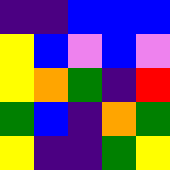[["indigo", "indigo", "blue", "blue", "blue"], ["yellow", "blue", "violet", "blue", "violet"], ["yellow", "orange", "green", "indigo", "red"], ["green", "blue", "indigo", "orange", "green"], ["yellow", "indigo", "indigo", "green", "yellow"]]